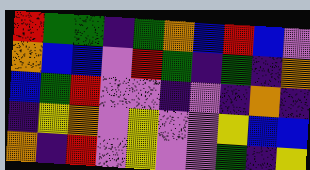[["red", "green", "green", "indigo", "green", "orange", "blue", "red", "blue", "violet"], ["orange", "blue", "blue", "violet", "red", "green", "indigo", "green", "indigo", "orange"], ["blue", "green", "red", "violet", "violet", "indigo", "violet", "indigo", "orange", "indigo"], ["indigo", "yellow", "orange", "violet", "yellow", "violet", "violet", "yellow", "blue", "blue"], ["orange", "indigo", "red", "violet", "yellow", "violet", "violet", "green", "indigo", "yellow"]]